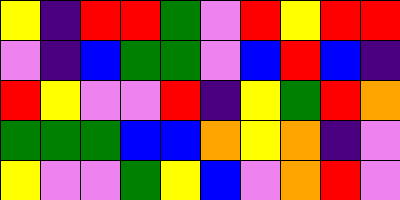[["yellow", "indigo", "red", "red", "green", "violet", "red", "yellow", "red", "red"], ["violet", "indigo", "blue", "green", "green", "violet", "blue", "red", "blue", "indigo"], ["red", "yellow", "violet", "violet", "red", "indigo", "yellow", "green", "red", "orange"], ["green", "green", "green", "blue", "blue", "orange", "yellow", "orange", "indigo", "violet"], ["yellow", "violet", "violet", "green", "yellow", "blue", "violet", "orange", "red", "violet"]]